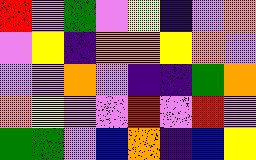[["red", "violet", "green", "violet", "yellow", "indigo", "violet", "orange"], ["violet", "yellow", "indigo", "orange", "orange", "yellow", "orange", "violet"], ["violet", "violet", "orange", "violet", "indigo", "indigo", "green", "orange"], ["orange", "yellow", "violet", "violet", "red", "violet", "red", "violet"], ["green", "green", "violet", "blue", "orange", "indigo", "blue", "yellow"]]